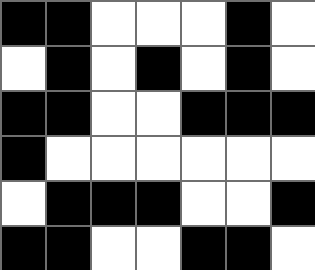[["black", "black", "white", "white", "white", "black", "white"], ["white", "black", "white", "black", "white", "black", "white"], ["black", "black", "white", "white", "black", "black", "black"], ["black", "white", "white", "white", "white", "white", "white"], ["white", "black", "black", "black", "white", "white", "black"], ["black", "black", "white", "white", "black", "black", "white"]]